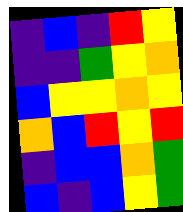[["indigo", "blue", "indigo", "red", "yellow"], ["indigo", "indigo", "green", "yellow", "orange"], ["blue", "yellow", "yellow", "orange", "yellow"], ["orange", "blue", "red", "yellow", "red"], ["indigo", "blue", "blue", "orange", "green"], ["blue", "indigo", "blue", "yellow", "green"]]